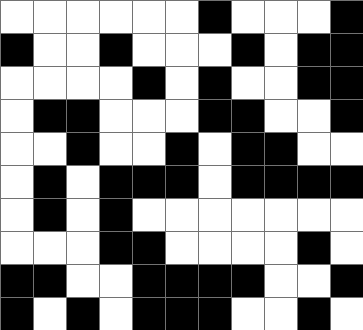[["white", "white", "white", "white", "white", "white", "black", "white", "white", "white", "black"], ["black", "white", "white", "black", "white", "white", "white", "black", "white", "black", "black"], ["white", "white", "white", "white", "black", "white", "black", "white", "white", "black", "black"], ["white", "black", "black", "white", "white", "white", "black", "black", "white", "white", "black"], ["white", "white", "black", "white", "white", "black", "white", "black", "black", "white", "white"], ["white", "black", "white", "black", "black", "black", "white", "black", "black", "black", "black"], ["white", "black", "white", "black", "white", "white", "white", "white", "white", "white", "white"], ["white", "white", "white", "black", "black", "white", "white", "white", "white", "black", "white"], ["black", "black", "white", "white", "black", "black", "black", "black", "white", "white", "black"], ["black", "white", "black", "white", "black", "black", "black", "white", "white", "black", "white"]]